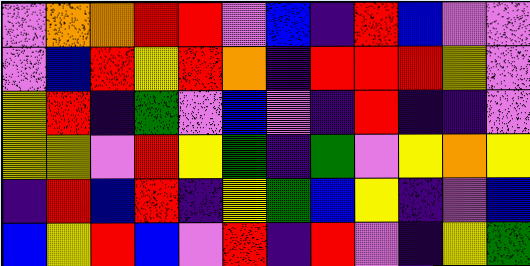[["violet", "orange", "orange", "red", "red", "violet", "blue", "indigo", "red", "blue", "violet", "violet"], ["violet", "blue", "red", "yellow", "red", "orange", "indigo", "red", "red", "red", "yellow", "violet"], ["yellow", "red", "indigo", "green", "violet", "blue", "violet", "indigo", "red", "indigo", "indigo", "violet"], ["yellow", "yellow", "violet", "red", "yellow", "green", "indigo", "green", "violet", "yellow", "orange", "yellow"], ["indigo", "red", "blue", "red", "indigo", "yellow", "green", "blue", "yellow", "indigo", "violet", "blue"], ["blue", "yellow", "red", "blue", "violet", "red", "indigo", "red", "violet", "indigo", "yellow", "green"]]